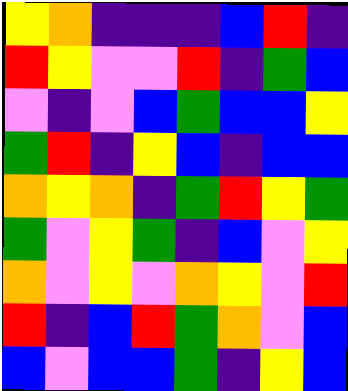[["yellow", "orange", "indigo", "indigo", "indigo", "blue", "red", "indigo"], ["red", "yellow", "violet", "violet", "red", "indigo", "green", "blue"], ["violet", "indigo", "violet", "blue", "green", "blue", "blue", "yellow"], ["green", "red", "indigo", "yellow", "blue", "indigo", "blue", "blue"], ["orange", "yellow", "orange", "indigo", "green", "red", "yellow", "green"], ["green", "violet", "yellow", "green", "indigo", "blue", "violet", "yellow"], ["orange", "violet", "yellow", "violet", "orange", "yellow", "violet", "red"], ["red", "indigo", "blue", "red", "green", "orange", "violet", "blue"], ["blue", "violet", "blue", "blue", "green", "indigo", "yellow", "blue"]]